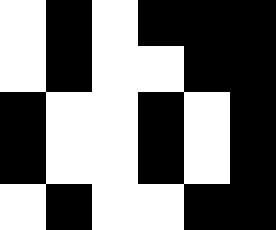[["white", "black", "white", "black", "black", "black"], ["white", "black", "white", "white", "black", "black"], ["black", "white", "white", "black", "white", "black"], ["black", "white", "white", "black", "white", "black"], ["white", "black", "white", "white", "black", "black"]]